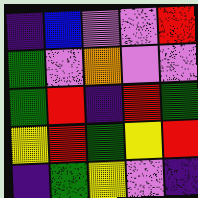[["indigo", "blue", "violet", "violet", "red"], ["green", "violet", "orange", "violet", "violet"], ["green", "red", "indigo", "red", "green"], ["yellow", "red", "green", "yellow", "red"], ["indigo", "green", "yellow", "violet", "indigo"]]